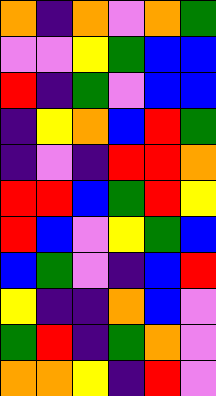[["orange", "indigo", "orange", "violet", "orange", "green"], ["violet", "violet", "yellow", "green", "blue", "blue"], ["red", "indigo", "green", "violet", "blue", "blue"], ["indigo", "yellow", "orange", "blue", "red", "green"], ["indigo", "violet", "indigo", "red", "red", "orange"], ["red", "red", "blue", "green", "red", "yellow"], ["red", "blue", "violet", "yellow", "green", "blue"], ["blue", "green", "violet", "indigo", "blue", "red"], ["yellow", "indigo", "indigo", "orange", "blue", "violet"], ["green", "red", "indigo", "green", "orange", "violet"], ["orange", "orange", "yellow", "indigo", "red", "violet"]]